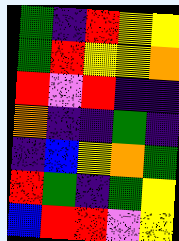[["green", "indigo", "red", "yellow", "yellow"], ["green", "red", "yellow", "yellow", "orange"], ["red", "violet", "red", "indigo", "indigo"], ["orange", "indigo", "indigo", "green", "indigo"], ["indigo", "blue", "yellow", "orange", "green"], ["red", "green", "indigo", "green", "yellow"], ["blue", "red", "red", "violet", "yellow"]]